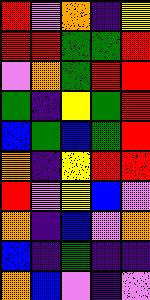[["red", "violet", "orange", "indigo", "yellow"], ["red", "red", "green", "green", "red"], ["violet", "orange", "green", "red", "red"], ["green", "indigo", "yellow", "green", "red"], ["blue", "green", "blue", "green", "red"], ["orange", "indigo", "yellow", "red", "red"], ["red", "violet", "yellow", "blue", "violet"], ["orange", "indigo", "blue", "violet", "orange"], ["blue", "indigo", "green", "indigo", "indigo"], ["orange", "blue", "violet", "indigo", "violet"]]